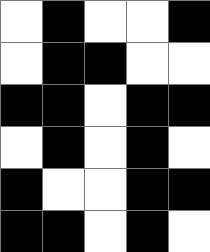[["white", "black", "white", "white", "black"], ["white", "black", "black", "white", "white"], ["black", "black", "white", "black", "black"], ["white", "black", "white", "black", "white"], ["black", "white", "white", "black", "black"], ["black", "black", "white", "black", "white"]]